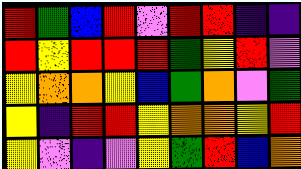[["red", "green", "blue", "red", "violet", "red", "red", "indigo", "indigo"], ["red", "yellow", "red", "red", "red", "green", "yellow", "red", "violet"], ["yellow", "orange", "orange", "yellow", "blue", "green", "orange", "violet", "green"], ["yellow", "indigo", "red", "red", "yellow", "orange", "orange", "yellow", "red"], ["yellow", "violet", "indigo", "violet", "yellow", "green", "red", "blue", "orange"]]